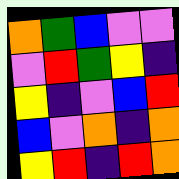[["orange", "green", "blue", "violet", "violet"], ["violet", "red", "green", "yellow", "indigo"], ["yellow", "indigo", "violet", "blue", "red"], ["blue", "violet", "orange", "indigo", "orange"], ["yellow", "red", "indigo", "red", "orange"]]